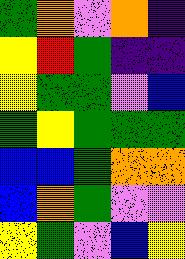[["green", "orange", "violet", "orange", "indigo"], ["yellow", "red", "green", "indigo", "indigo"], ["yellow", "green", "green", "violet", "blue"], ["green", "yellow", "green", "green", "green"], ["blue", "blue", "green", "orange", "orange"], ["blue", "orange", "green", "violet", "violet"], ["yellow", "green", "violet", "blue", "yellow"]]